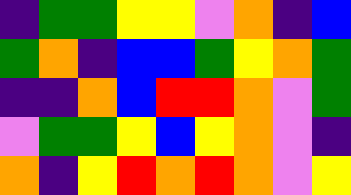[["indigo", "green", "green", "yellow", "yellow", "violet", "orange", "indigo", "blue"], ["green", "orange", "indigo", "blue", "blue", "green", "yellow", "orange", "green"], ["indigo", "indigo", "orange", "blue", "red", "red", "orange", "violet", "green"], ["violet", "green", "green", "yellow", "blue", "yellow", "orange", "violet", "indigo"], ["orange", "indigo", "yellow", "red", "orange", "red", "orange", "violet", "yellow"]]